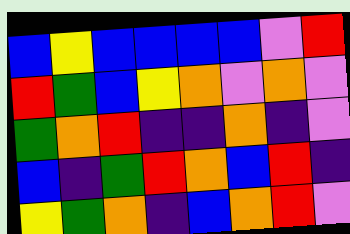[["blue", "yellow", "blue", "blue", "blue", "blue", "violet", "red"], ["red", "green", "blue", "yellow", "orange", "violet", "orange", "violet"], ["green", "orange", "red", "indigo", "indigo", "orange", "indigo", "violet"], ["blue", "indigo", "green", "red", "orange", "blue", "red", "indigo"], ["yellow", "green", "orange", "indigo", "blue", "orange", "red", "violet"]]